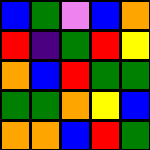[["blue", "green", "violet", "blue", "orange"], ["red", "indigo", "green", "red", "yellow"], ["orange", "blue", "red", "green", "green"], ["green", "green", "orange", "yellow", "blue"], ["orange", "orange", "blue", "red", "green"]]